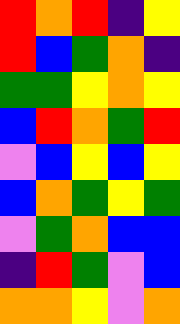[["red", "orange", "red", "indigo", "yellow"], ["red", "blue", "green", "orange", "indigo"], ["green", "green", "yellow", "orange", "yellow"], ["blue", "red", "orange", "green", "red"], ["violet", "blue", "yellow", "blue", "yellow"], ["blue", "orange", "green", "yellow", "green"], ["violet", "green", "orange", "blue", "blue"], ["indigo", "red", "green", "violet", "blue"], ["orange", "orange", "yellow", "violet", "orange"]]